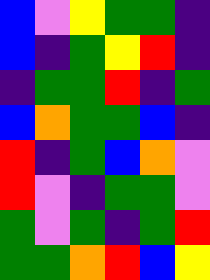[["blue", "violet", "yellow", "green", "green", "indigo"], ["blue", "indigo", "green", "yellow", "red", "indigo"], ["indigo", "green", "green", "red", "indigo", "green"], ["blue", "orange", "green", "green", "blue", "indigo"], ["red", "indigo", "green", "blue", "orange", "violet"], ["red", "violet", "indigo", "green", "green", "violet"], ["green", "violet", "green", "indigo", "green", "red"], ["green", "green", "orange", "red", "blue", "yellow"]]